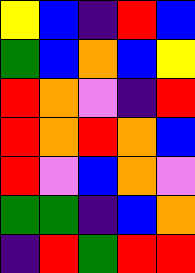[["yellow", "blue", "indigo", "red", "blue"], ["green", "blue", "orange", "blue", "yellow"], ["red", "orange", "violet", "indigo", "red"], ["red", "orange", "red", "orange", "blue"], ["red", "violet", "blue", "orange", "violet"], ["green", "green", "indigo", "blue", "orange"], ["indigo", "red", "green", "red", "red"]]